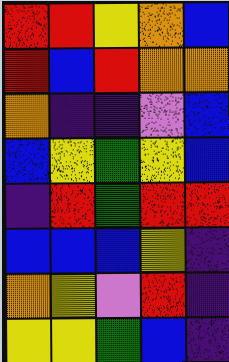[["red", "red", "yellow", "orange", "blue"], ["red", "blue", "red", "orange", "orange"], ["orange", "indigo", "indigo", "violet", "blue"], ["blue", "yellow", "green", "yellow", "blue"], ["indigo", "red", "green", "red", "red"], ["blue", "blue", "blue", "yellow", "indigo"], ["orange", "yellow", "violet", "red", "indigo"], ["yellow", "yellow", "green", "blue", "indigo"]]